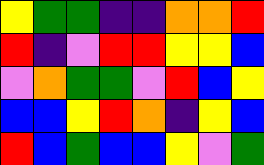[["yellow", "green", "green", "indigo", "indigo", "orange", "orange", "red"], ["red", "indigo", "violet", "red", "red", "yellow", "yellow", "blue"], ["violet", "orange", "green", "green", "violet", "red", "blue", "yellow"], ["blue", "blue", "yellow", "red", "orange", "indigo", "yellow", "blue"], ["red", "blue", "green", "blue", "blue", "yellow", "violet", "green"]]